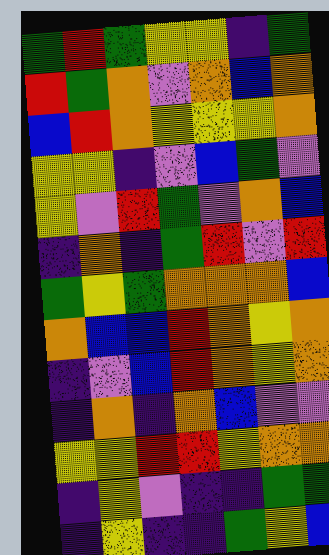[["green", "red", "green", "yellow", "yellow", "indigo", "green"], ["red", "green", "orange", "violet", "orange", "blue", "orange"], ["blue", "red", "orange", "yellow", "yellow", "yellow", "orange"], ["yellow", "yellow", "indigo", "violet", "blue", "green", "violet"], ["yellow", "violet", "red", "green", "violet", "orange", "blue"], ["indigo", "orange", "indigo", "green", "red", "violet", "red"], ["green", "yellow", "green", "orange", "orange", "orange", "blue"], ["orange", "blue", "blue", "red", "orange", "yellow", "orange"], ["indigo", "violet", "blue", "red", "orange", "yellow", "orange"], ["indigo", "orange", "indigo", "orange", "blue", "violet", "violet"], ["yellow", "yellow", "red", "red", "yellow", "orange", "orange"], ["indigo", "yellow", "violet", "indigo", "indigo", "green", "green"], ["indigo", "yellow", "indigo", "indigo", "green", "yellow", "blue"]]